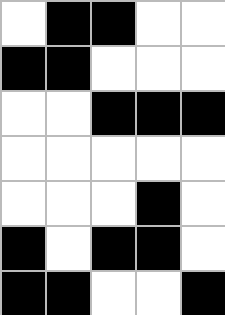[["white", "black", "black", "white", "white"], ["black", "black", "white", "white", "white"], ["white", "white", "black", "black", "black"], ["white", "white", "white", "white", "white"], ["white", "white", "white", "black", "white"], ["black", "white", "black", "black", "white"], ["black", "black", "white", "white", "black"]]